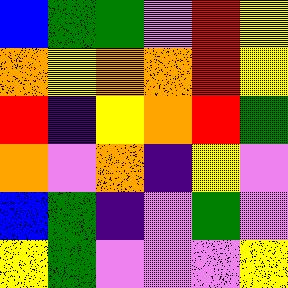[["blue", "green", "green", "violet", "red", "yellow"], ["orange", "yellow", "orange", "orange", "red", "yellow"], ["red", "indigo", "yellow", "orange", "red", "green"], ["orange", "violet", "orange", "indigo", "yellow", "violet"], ["blue", "green", "indigo", "violet", "green", "violet"], ["yellow", "green", "violet", "violet", "violet", "yellow"]]